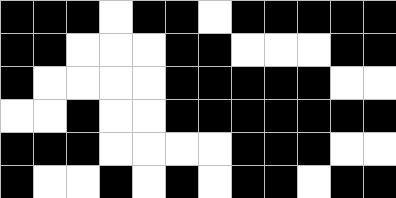[["black", "black", "black", "white", "black", "black", "white", "black", "black", "black", "black", "black"], ["black", "black", "white", "white", "white", "black", "black", "white", "white", "white", "black", "black"], ["black", "white", "white", "white", "white", "black", "black", "black", "black", "black", "white", "white"], ["white", "white", "black", "white", "white", "black", "black", "black", "black", "black", "black", "black"], ["black", "black", "black", "white", "white", "white", "white", "black", "black", "black", "white", "white"], ["black", "white", "white", "black", "white", "black", "white", "black", "black", "white", "black", "black"]]